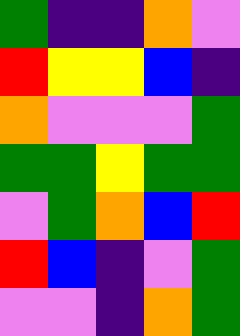[["green", "indigo", "indigo", "orange", "violet"], ["red", "yellow", "yellow", "blue", "indigo"], ["orange", "violet", "violet", "violet", "green"], ["green", "green", "yellow", "green", "green"], ["violet", "green", "orange", "blue", "red"], ["red", "blue", "indigo", "violet", "green"], ["violet", "violet", "indigo", "orange", "green"]]